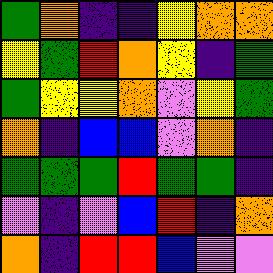[["green", "orange", "indigo", "indigo", "yellow", "orange", "orange"], ["yellow", "green", "red", "orange", "yellow", "indigo", "green"], ["green", "yellow", "yellow", "orange", "violet", "yellow", "green"], ["orange", "indigo", "blue", "blue", "violet", "orange", "indigo"], ["green", "green", "green", "red", "green", "green", "indigo"], ["violet", "indigo", "violet", "blue", "red", "indigo", "orange"], ["orange", "indigo", "red", "red", "blue", "violet", "violet"]]